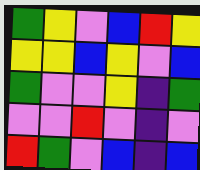[["green", "yellow", "violet", "blue", "red", "yellow"], ["yellow", "yellow", "blue", "yellow", "violet", "blue"], ["green", "violet", "violet", "yellow", "indigo", "green"], ["violet", "violet", "red", "violet", "indigo", "violet"], ["red", "green", "violet", "blue", "indigo", "blue"]]